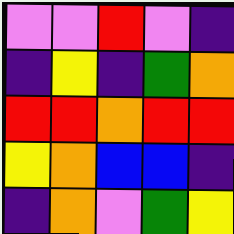[["violet", "violet", "red", "violet", "indigo"], ["indigo", "yellow", "indigo", "green", "orange"], ["red", "red", "orange", "red", "red"], ["yellow", "orange", "blue", "blue", "indigo"], ["indigo", "orange", "violet", "green", "yellow"]]